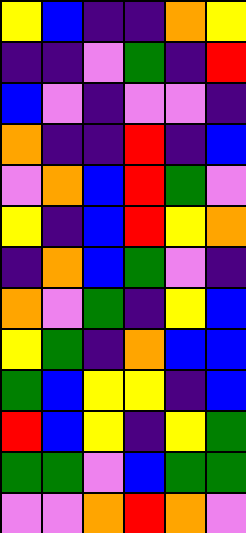[["yellow", "blue", "indigo", "indigo", "orange", "yellow"], ["indigo", "indigo", "violet", "green", "indigo", "red"], ["blue", "violet", "indigo", "violet", "violet", "indigo"], ["orange", "indigo", "indigo", "red", "indigo", "blue"], ["violet", "orange", "blue", "red", "green", "violet"], ["yellow", "indigo", "blue", "red", "yellow", "orange"], ["indigo", "orange", "blue", "green", "violet", "indigo"], ["orange", "violet", "green", "indigo", "yellow", "blue"], ["yellow", "green", "indigo", "orange", "blue", "blue"], ["green", "blue", "yellow", "yellow", "indigo", "blue"], ["red", "blue", "yellow", "indigo", "yellow", "green"], ["green", "green", "violet", "blue", "green", "green"], ["violet", "violet", "orange", "red", "orange", "violet"]]